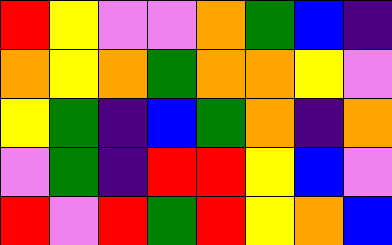[["red", "yellow", "violet", "violet", "orange", "green", "blue", "indigo"], ["orange", "yellow", "orange", "green", "orange", "orange", "yellow", "violet"], ["yellow", "green", "indigo", "blue", "green", "orange", "indigo", "orange"], ["violet", "green", "indigo", "red", "red", "yellow", "blue", "violet"], ["red", "violet", "red", "green", "red", "yellow", "orange", "blue"]]